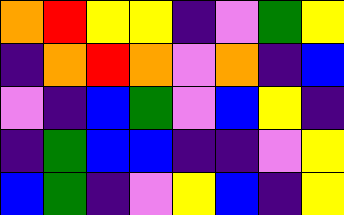[["orange", "red", "yellow", "yellow", "indigo", "violet", "green", "yellow"], ["indigo", "orange", "red", "orange", "violet", "orange", "indigo", "blue"], ["violet", "indigo", "blue", "green", "violet", "blue", "yellow", "indigo"], ["indigo", "green", "blue", "blue", "indigo", "indigo", "violet", "yellow"], ["blue", "green", "indigo", "violet", "yellow", "blue", "indigo", "yellow"]]